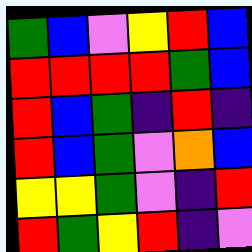[["green", "blue", "violet", "yellow", "red", "blue"], ["red", "red", "red", "red", "green", "blue"], ["red", "blue", "green", "indigo", "red", "indigo"], ["red", "blue", "green", "violet", "orange", "blue"], ["yellow", "yellow", "green", "violet", "indigo", "red"], ["red", "green", "yellow", "red", "indigo", "violet"]]